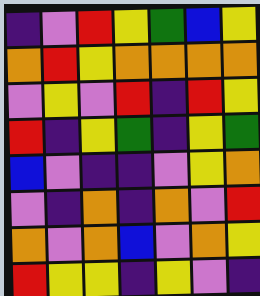[["indigo", "violet", "red", "yellow", "green", "blue", "yellow"], ["orange", "red", "yellow", "orange", "orange", "orange", "orange"], ["violet", "yellow", "violet", "red", "indigo", "red", "yellow"], ["red", "indigo", "yellow", "green", "indigo", "yellow", "green"], ["blue", "violet", "indigo", "indigo", "violet", "yellow", "orange"], ["violet", "indigo", "orange", "indigo", "orange", "violet", "red"], ["orange", "violet", "orange", "blue", "violet", "orange", "yellow"], ["red", "yellow", "yellow", "indigo", "yellow", "violet", "indigo"]]